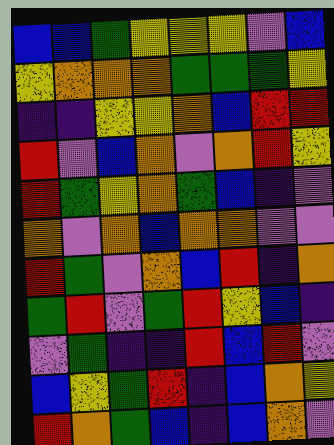[["blue", "blue", "green", "yellow", "yellow", "yellow", "violet", "blue"], ["yellow", "orange", "orange", "orange", "green", "green", "green", "yellow"], ["indigo", "indigo", "yellow", "yellow", "orange", "blue", "red", "red"], ["red", "violet", "blue", "orange", "violet", "orange", "red", "yellow"], ["red", "green", "yellow", "orange", "green", "blue", "indigo", "violet"], ["orange", "violet", "orange", "blue", "orange", "orange", "violet", "violet"], ["red", "green", "violet", "orange", "blue", "red", "indigo", "orange"], ["green", "red", "violet", "green", "red", "yellow", "blue", "indigo"], ["violet", "green", "indigo", "indigo", "red", "blue", "red", "violet"], ["blue", "yellow", "green", "red", "indigo", "blue", "orange", "yellow"], ["red", "orange", "green", "blue", "indigo", "blue", "orange", "violet"]]